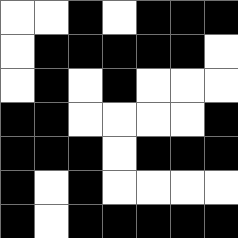[["white", "white", "black", "white", "black", "black", "black"], ["white", "black", "black", "black", "black", "black", "white"], ["white", "black", "white", "black", "white", "white", "white"], ["black", "black", "white", "white", "white", "white", "black"], ["black", "black", "black", "white", "black", "black", "black"], ["black", "white", "black", "white", "white", "white", "white"], ["black", "white", "black", "black", "black", "black", "black"]]